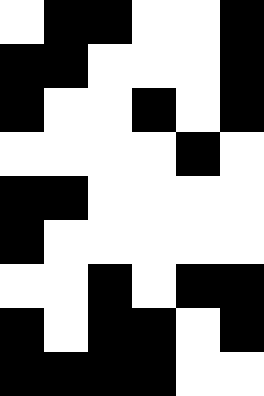[["white", "black", "black", "white", "white", "black"], ["black", "black", "white", "white", "white", "black"], ["black", "white", "white", "black", "white", "black"], ["white", "white", "white", "white", "black", "white"], ["black", "black", "white", "white", "white", "white"], ["black", "white", "white", "white", "white", "white"], ["white", "white", "black", "white", "black", "black"], ["black", "white", "black", "black", "white", "black"], ["black", "black", "black", "black", "white", "white"]]